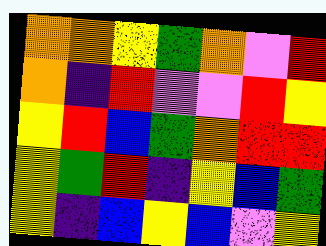[["orange", "orange", "yellow", "green", "orange", "violet", "red"], ["orange", "indigo", "red", "violet", "violet", "red", "yellow"], ["yellow", "red", "blue", "green", "orange", "red", "red"], ["yellow", "green", "red", "indigo", "yellow", "blue", "green"], ["yellow", "indigo", "blue", "yellow", "blue", "violet", "yellow"]]